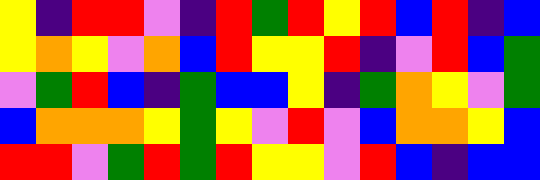[["yellow", "indigo", "red", "red", "violet", "indigo", "red", "green", "red", "yellow", "red", "blue", "red", "indigo", "blue"], ["yellow", "orange", "yellow", "violet", "orange", "blue", "red", "yellow", "yellow", "red", "indigo", "violet", "red", "blue", "green"], ["violet", "green", "red", "blue", "indigo", "green", "blue", "blue", "yellow", "indigo", "green", "orange", "yellow", "violet", "green"], ["blue", "orange", "orange", "orange", "yellow", "green", "yellow", "violet", "red", "violet", "blue", "orange", "orange", "yellow", "blue"], ["red", "red", "violet", "green", "red", "green", "red", "yellow", "yellow", "violet", "red", "blue", "indigo", "blue", "blue"]]